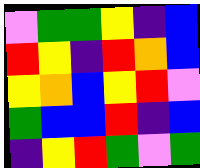[["violet", "green", "green", "yellow", "indigo", "blue"], ["red", "yellow", "indigo", "red", "orange", "blue"], ["yellow", "orange", "blue", "yellow", "red", "violet"], ["green", "blue", "blue", "red", "indigo", "blue"], ["indigo", "yellow", "red", "green", "violet", "green"]]